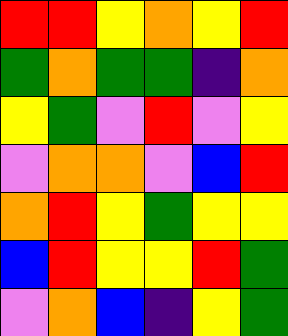[["red", "red", "yellow", "orange", "yellow", "red"], ["green", "orange", "green", "green", "indigo", "orange"], ["yellow", "green", "violet", "red", "violet", "yellow"], ["violet", "orange", "orange", "violet", "blue", "red"], ["orange", "red", "yellow", "green", "yellow", "yellow"], ["blue", "red", "yellow", "yellow", "red", "green"], ["violet", "orange", "blue", "indigo", "yellow", "green"]]